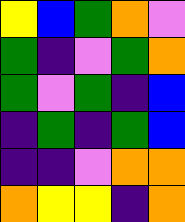[["yellow", "blue", "green", "orange", "violet"], ["green", "indigo", "violet", "green", "orange"], ["green", "violet", "green", "indigo", "blue"], ["indigo", "green", "indigo", "green", "blue"], ["indigo", "indigo", "violet", "orange", "orange"], ["orange", "yellow", "yellow", "indigo", "orange"]]